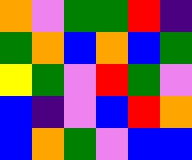[["orange", "violet", "green", "green", "red", "indigo"], ["green", "orange", "blue", "orange", "blue", "green"], ["yellow", "green", "violet", "red", "green", "violet"], ["blue", "indigo", "violet", "blue", "red", "orange"], ["blue", "orange", "green", "violet", "blue", "blue"]]